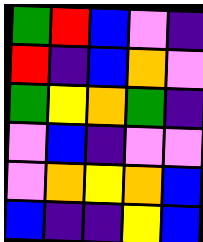[["green", "red", "blue", "violet", "indigo"], ["red", "indigo", "blue", "orange", "violet"], ["green", "yellow", "orange", "green", "indigo"], ["violet", "blue", "indigo", "violet", "violet"], ["violet", "orange", "yellow", "orange", "blue"], ["blue", "indigo", "indigo", "yellow", "blue"]]